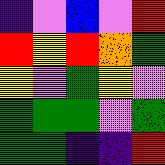[["indigo", "violet", "blue", "violet", "red"], ["red", "yellow", "red", "orange", "green"], ["yellow", "violet", "green", "yellow", "violet"], ["green", "green", "green", "violet", "green"], ["green", "green", "indigo", "indigo", "red"]]